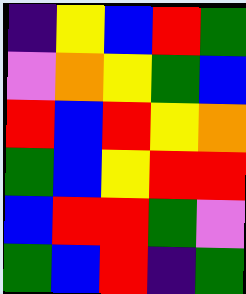[["indigo", "yellow", "blue", "red", "green"], ["violet", "orange", "yellow", "green", "blue"], ["red", "blue", "red", "yellow", "orange"], ["green", "blue", "yellow", "red", "red"], ["blue", "red", "red", "green", "violet"], ["green", "blue", "red", "indigo", "green"]]